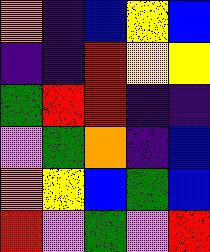[["orange", "indigo", "blue", "yellow", "blue"], ["indigo", "indigo", "red", "yellow", "yellow"], ["green", "red", "red", "indigo", "indigo"], ["violet", "green", "orange", "indigo", "blue"], ["orange", "yellow", "blue", "green", "blue"], ["red", "violet", "green", "violet", "red"]]